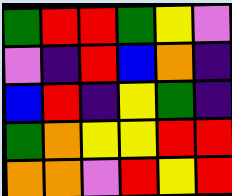[["green", "red", "red", "green", "yellow", "violet"], ["violet", "indigo", "red", "blue", "orange", "indigo"], ["blue", "red", "indigo", "yellow", "green", "indigo"], ["green", "orange", "yellow", "yellow", "red", "red"], ["orange", "orange", "violet", "red", "yellow", "red"]]